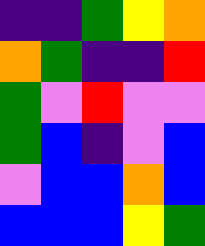[["indigo", "indigo", "green", "yellow", "orange"], ["orange", "green", "indigo", "indigo", "red"], ["green", "violet", "red", "violet", "violet"], ["green", "blue", "indigo", "violet", "blue"], ["violet", "blue", "blue", "orange", "blue"], ["blue", "blue", "blue", "yellow", "green"]]